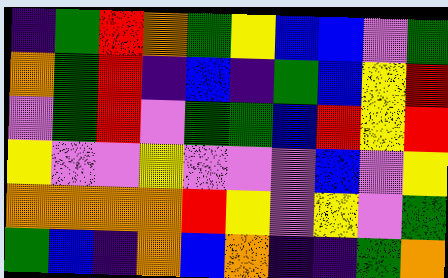[["indigo", "green", "red", "orange", "green", "yellow", "blue", "blue", "violet", "green"], ["orange", "green", "red", "indigo", "blue", "indigo", "green", "blue", "yellow", "red"], ["violet", "green", "red", "violet", "green", "green", "blue", "red", "yellow", "red"], ["yellow", "violet", "violet", "yellow", "violet", "violet", "violet", "blue", "violet", "yellow"], ["orange", "orange", "orange", "orange", "red", "yellow", "violet", "yellow", "violet", "green"], ["green", "blue", "indigo", "orange", "blue", "orange", "indigo", "indigo", "green", "orange"]]